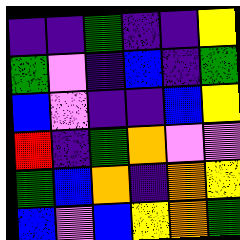[["indigo", "indigo", "green", "indigo", "indigo", "yellow"], ["green", "violet", "indigo", "blue", "indigo", "green"], ["blue", "violet", "indigo", "indigo", "blue", "yellow"], ["red", "indigo", "green", "orange", "violet", "violet"], ["green", "blue", "orange", "indigo", "orange", "yellow"], ["blue", "violet", "blue", "yellow", "orange", "green"]]